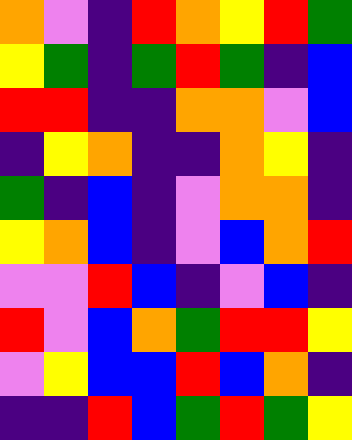[["orange", "violet", "indigo", "red", "orange", "yellow", "red", "green"], ["yellow", "green", "indigo", "green", "red", "green", "indigo", "blue"], ["red", "red", "indigo", "indigo", "orange", "orange", "violet", "blue"], ["indigo", "yellow", "orange", "indigo", "indigo", "orange", "yellow", "indigo"], ["green", "indigo", "blue", "indigo", "violet", "orange", "orange", "indigo"], ["yellow", "orange", "blue", "indigo", "violet", "blue", "orange", "red"], ["violet", "violet", "red", "blue", "indigo", "violet", "blue", "indigo"], ["red", "violet", "blue", "orange", "green", "red", "red", "yellow"], ["violet", "yellow", "blue", "blue", "red", "blue", "orange", "indigo"], ["indigo", "indigo", "red", "blue", "green", "red", "green", "yellow"]]